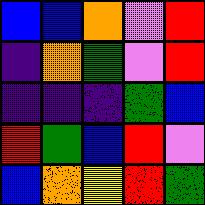[["blue", "blue", "orange", "violet", "red"], ["indigo", "orange", "green", "violet", "red"], ["indigo", "indigo", "indigo", "green", "blue"], ["red", "green", "blue", "red", "violet"], ["blue", "orange", "yellow", "red", "green"]]